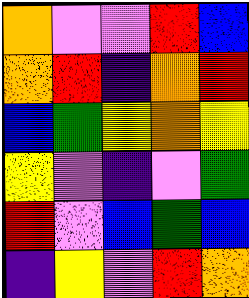[["orange", "violet", "violet", "red", "blue"], ["orange", "red", "indigo", "orange", "red"], ["blue", "green", "yellow", "orange", "yellow"], ["yellow", "violet", "indigo", "violet", "green"], ["red", "violet", "blue", "green", "blue"], ["indigo", "yellow", "violet", "red", "orange"]]